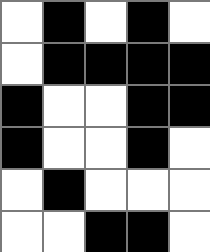[["white", "black", "white", "black", "white"], ["white", "black", "black", "black", "black"], ["black", "white", "white", "black", "black"], ["black", "white", "white", "black", "white"], ["white", "black", "white", "white", "white"], ["white", "white", "black", "black", "white"]]